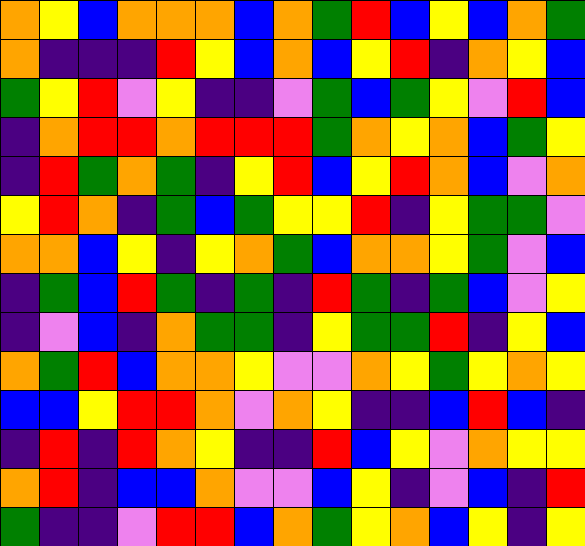[["orange", "yellow", "blue", "orange", "orange", "orange", "blue", "orange", "green", "red", "blue", "yellow", "blue", "orange", "green"], ["orange", "indigo", "indigo", "indigo", "red", "yellow", "blue", "orange", "blue", "yellow", "red", "indigo", "orange", "yellow", "blue"], ["green", "yellow", "red", "violet", "yellow", "indigo", "indigo", "violet", "green", "blue", "green", "yellow", "violet", "red", "blue"], ["indigo", "orange", "red", "red", "orange", "red", "red", "red", "green", "orange", "yellow", "orange", "blue", "green", "yellow"], ["indigo", "red", "green", "orange", "green", "indigo", "yellow", "red", "blue", "yellow", "red", "orange", "blue", "violet", "orange"], ["yellow", "red", "orange", "indigo", "green", "blue", "green", "yellow", "yellow", "red", "indigo", "yellow", "green", "green", "violet"], ["orange", "orange", "blue", "yellow", "indigo", "yellow", "orange", "green", "blue", "orange", "orange", "yellow", "green", "violet", "blue"], ["indigo", "green", "blue", "red", "green", "indigo", "green", "indigo", "red", "green", "indigo", "green", "blue", "violet", "yellow"], ["indigo", "violet", "blue", "indigo", "orange", "green", "green", "indigo", "yellow", "green", "green", "red", "indigo", "yellow", "blue"], ["orange", "green", "red", "blue", "orange", "orange", "yellow", "violet", "violet", "orange", "yellow", "green", "yellow", "orange", "yellow"], ["blue", "blue", "yellow", "red", "red", "orange", "violet", "orange", "yellow", "indigo", "indigo", "blue", "red", "blue", "indigo"], ["indigo", "red", "indigo", "red", "orange", "yellow", "indigo", "indigo", "red", "blue", "yellow", "violet", "orange", "yellow", "yellow"], ["orange", "red", "indigo", "blue", "blue", "orange", "violet", "violet", "blue", "yellow", "indigo", "violet", "blue", "indigo", "red"], ["green", "indigo", "indigo", "violet", "red", "red", "blue", "orange", "green", "yellow", "orange", "blue", "yellow", "indigo", "yellow"]]